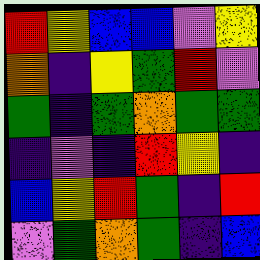[["red", "yellow", "blue", "blue", "violet", "yellow"], ["orange", "indigo", "yellow", "green", "red", "violet"], ["green", "indigo", "green", "orange", "green", "green"], ["indigo", "violet", "indigo", "red", "yellow", "indigo"], ["blue", "yellow", "red", "green", "indigo", "red"], ["violet", "green", "orange", "green", "indigo", "blue"]]